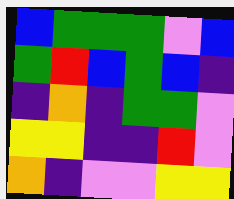[["blue", "green", "green", "green", "violet", "blue"], ["green", "red", "blue", "green", "blue", "indigo"], ["indigo", "orange", "indigo", "green", "green", "violet"], ["yellow", "yellow", "indigo", "indigo", "red", "violet"], ["orange", "indigo", "violet", "violet", "yellow", "yellow"]]